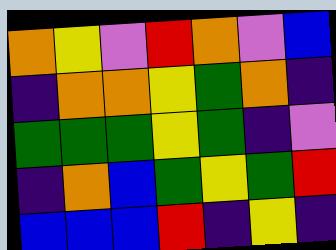[["orange", "yellow", "violet", "red", "orange", "violet", "blue"], ["indigo", "orange", "orange", "yellow", "green", "orange", "indigo"], ["green", "green", "green", "yellow", "green", "indigo", "violet"], ["indigo", "orange", "blue", "green", "yellow", "green", "red"], ["blue", "blue", "blue", "red", "indigo", "yellow", "indigo"]]